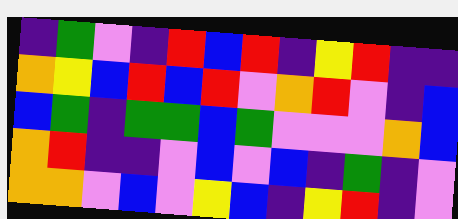[["indigo", "green", "violet", "indigo", "red", "blue", "red", "indigo", "yellow", "red", "indigo", "indigo"], ["orange", "yellow", "blue", "red", "blue", "red", "violet", "orange", "red", "violet", "indigo", "blue"], ["blue", "green", "indigo", "green", "green", "blue", "green", "violet", "violet", "violet", "orange", "blue"], ["orange", "red", "indigo", "indigo", "violet", "blue", "violet", "blue", "indigo", "green", "indigo", "violet"], ["orange", "orange", "violet", "blue", "violet", "yellow", "blue", "indigo", "yellow", "red", "indigo", "violet"]]